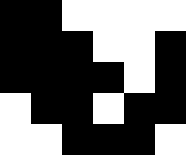[["black", "black", "white", "white", "white", "white"], ["black", "black", "black", "white", "white", "black"], ["black", "black", "black", "black", "white", "black"], ["white", "black", "black", "white", "black", "black"], ["white", "white", "black", "black", "black", "white"]]